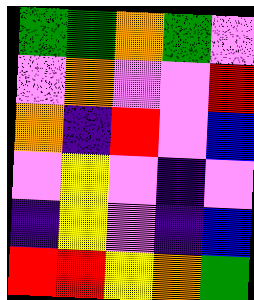[["green", "green", "orange", "green", "violet"], ["violet", "orange", "violet", "violet", "red"], ["orange", "indigo", "red", "violet", "blue"], ["violet", "yellow", "violet", "indigo", "violet"], ["indigo", "yellow", "violet", "indigo", "blue"], ["red", "red", "yellow", "orange", "green"]]